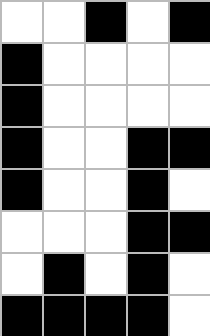[["white", "white", "black", "white", "black"], ["black", "white", "white", "white", "white"], ["black", "white", "white", "white", "white"], ["black", "white", "white", "black", "black"], ["black", "white", "white", "black", "white"], ["white", "white", "white", "black", "black"], ["white", "black", "white", "black", "white"], ["black", "black", "black", "black", "white"]]